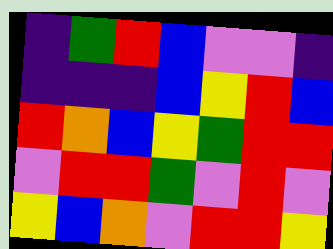[["indigo", "green", "red", "blue", "violet", "violet", "indigo"], ["indigo", "indigo", "indigo", "blue", "yellow", "red", "blue"], ["red", "orange", "blue", "yellow", "green", "red", "red"], ["violet", "red", "red", "green", "violet", "red", "violet"], ["yellow", "blue", "orange", "violet", "red", "red", "yellow"]]